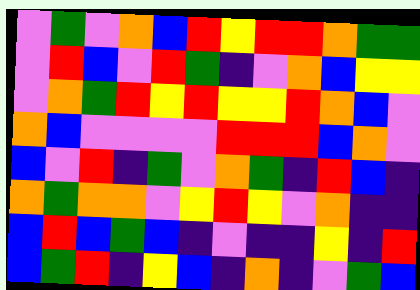[["violet", "green", "violet", "orange", "blue", "red", "yellow", "red", "red", "orange", "green", "green"], ["violet", "red", "blue", "violet", "red", "green", "indigo", "violet", "orange", "blue", "yellow", "yellow"], ["violet", "orange", "green", "red", "yellow", "red", "yellow", "yellow", "red", "orange", "blue", "violet"], ["orange", "blue", "violet", "violet", "violet", "violet", "red", "red", "red", "blue", "orange", "violet"], ["blue", "violet", "red", "indigo", "green", "violet", "orange", "green", "indigo", "red", "blue", "indigo"], ["orange", "green", "orange", "orange", "violet", "yellow", "red", "yellow", "violet", "orange", "indigo", "indigo"], ["blue", "red", "blue", "green", "blue", "indigo", "violet", "indigo", "indigo", "yellow", "indigo", "red"], ["blue", "green", "red", "indigo", "yellow", "blue", "indigo", "orange", "indigo", "violet", "green", "blue"]]